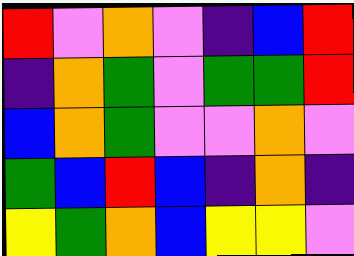[["red", "violet", "orange", "violet", "indigo", "blue", "red"], ["indigo", "orange", "green", "violet", "green", "green", "red"], ["blue", "orange", "green", "violet", "violet", "orange", "violet"], ["green", "blue", "red", "blue", "indigo", "orange", "indigo"], ["yellow", "green", "orange", "blue", "yellow", "yellow", "violet"]]